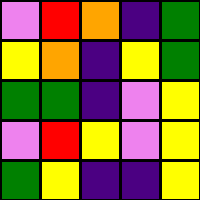[["violet", "red", "orange", "indigo", "green"], ["yellow", "orange", "indigo", "yellow", "green"], ["green", "green", "indigo", "violet", "yellow"], ["violet", "red", "yellow", "violet", "yellow"], ["green", "yellow", "indigo", "indigo", "yellow"]]